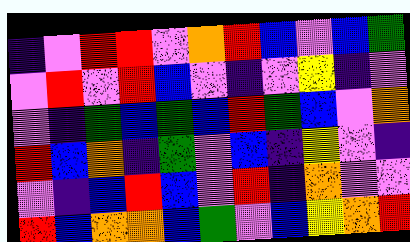[["indigo", "violet", "red", "red", "violet", "orange", "red", "blue", "violet", "blue", "green"], ["violet", "red", "violet", "red", "blue", "violet", "indigo", "violet", "yellow", "indigo", "violet"], ["violet", "indigo", "green", "blue", "green", "blue", "red", "green", "blue", "violet", "orange"], ["red", "blue", "orange", "indigo", "green", "violet", "blue", "indigo", "yellow", "violet", "indigo"], ["violet", "indigo", "blue", "red", "blue", "violet", "red", "indigo", "orange", "violet", "violet"], ["red", "blue", "orange", "orange", "blue", "green", "violet", "blue", "yellow", "orange", "red"]]